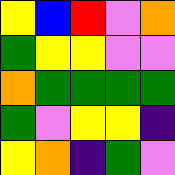[["yellow", "blue", "red", "violet", "orange"], ["green", "yellow", "yellow", "violet", "violet"], ["orange", "green", "green", "green", "green"], ["green", "violet", "yellow", "yellow", "indigo"], ["yellow", "orange", "indigo", "green", "violet"]]